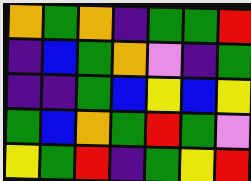[["orange", "green", "orange", "indigo", "green", "green", "red"], ["indigo", "blue", "green", "orange", "violet", "indigo", "green"], ["indigo", "indigo", "green", "blue", "yellow", "blue", "yellow"], ["green", "blue", "orange", "green", "red", "green", "violet"], ["yellow", "green", "red", "indigo", "green", "yellow", "red"]]